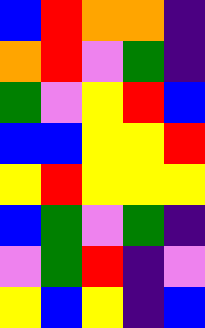[["blue", "red", "orange", "orange", "indigo"], ["orange", "red", "violet", "green", "indigo"], ["green", "violet", "yellow", "red", "blue"], ["blue", "blue", "yellow", "yellow", "red"], ["yellow", "red", "yellow", "yellow", "yellow"], ["blue", "green", "violet", "green", "indigo"], ["violet", "green", "red", "indigo", "violet"], ["yellow", "blue", "yellow", "indigo", "blue"]]